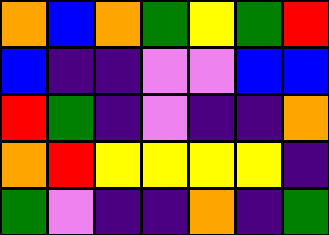[["orange", "blue", "orange", "green", "yellow", "green", "red"], ["blue", "indigo", "indigo", "violet", "violet", "blue", "blue"], ["red", "green", "indigo", "violet", "indigo", "indigo", "orange"], ["orange", "red", "yellow", "yellow", "yellow", "yellow", "indigo"], ["green", "violet", "indigo", "indigo", "orange", "indigo", "green"]]